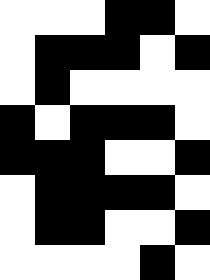[["white", "white", "white", "black", "black", "white"], ["white", "black", "black", "black", "white", "black"], ["white", "black", "white", "white", "white", "white"], ["black", "white", "black", "black", "black", "white"], ["black", "black", "black", "white", "white", "black"], ["white", "black", "black", "black", "black", "white"], ["white", "black", "black", "white", "white", "black"], ["white", "white", "white", "white", "black", "white"]]